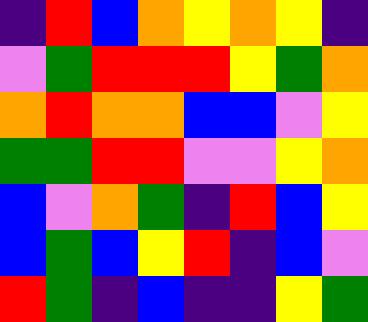[["indigo", "red", "blue", "orange", "yellow", "orange", "yellow", "indigo"], ["violet", "green", "red", "red", "red", "yellow", "green", "orange"], ["orange", "red", "orange", "orange", "blue", "blue", "violet", "yellow"], ["green", "green", "red", "red", "violet", "violet", "yellow", "orange"], ["blue", "violet", "orange", "green", "indigo", "red", "blue", "yellow"], ["blue", "green", "blue", "yellow", "red", "indigo", "blue", "violet"], ["red", "green", "indigo", "blue", "indigo", "indigo", "yellow", "green"]]